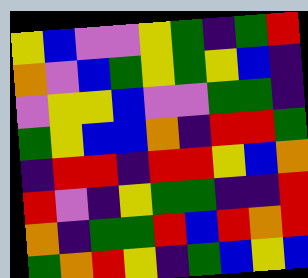[["yellow", "blue", "violet", "violet", "yellow", "green", "indigo", "green", "red"], ["orange", "violet", "blue", "green", "yellow", "green", "yellow", "blue", "indigo"], ["violet", "yellow", "yellow", "blue", "violet", "violet", "green", "green", "indigo"], ["green", "yellow", "blue", "blue", "orange", "indigo", "red", "red", "green"], ["indigo", "red", "red", "indigo", "red", "red", "yellow", "blue", "orange"], ["red", "violet", "indigo", "yellow", "green", "green", "indigo", "indigo", "red"], ["orange", "indigo", "green", "green", "red", "blue", "red", "orange", "red"], ["green", "orange", "red", "yellow", "indigo", "green", "blue", "yellow", "blue"]]